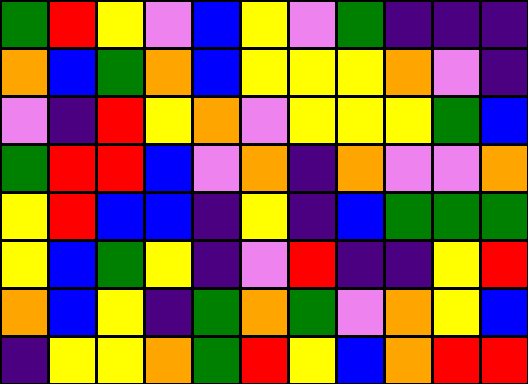[["green", "red", "yellow", "violet", "blue", "yellow", "violet", "green", "indigo", "indigo", "indigo"], ["orange", "blue", "green", "orange", "blue", "yellow", "yellow", "yellow", "orange", "violet", "indigo"], ["violet", "indigo", "red", "yellow", "orange", "violet", "yellow", "yellow", "yellow", "green", "blue"], ["green", "red", "red", "blue", "violet", "orange", "indigo", "orange", "violet", "violet", "orange"], ["yellow", "red", "blue", "blue", "indigo", "yellow", "indigo", "blue", "green", "green", "green"], ["yellow", "blue", "green", "yellow", "indigo", "violet", "red", "indigo", "indigo", "yellow", "red"], ["orange", "blue", "yellow", "indigo", "green", "orange", "green", "violet", "orange", "yellow", "blue"], ["indigo", "yellow", "yellow", "orange", "green", "red", "yellow", "blue", "orange", "red", "red"]]